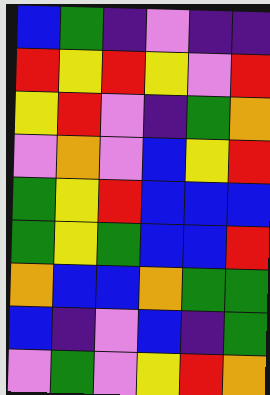[["blue", "green", "indigo", "violet", "indigo", "indigo"], ["red", "yellow", "red", "yellow", "violet", "red"], ["yellow", "red", "violet", "indigo", "green", "orange"], ["violet", "orange", "violet", "blue", "yellow", "red"], ["green", "yellow", "red", "blue", "blue", "blue"], ["green", "yellow", "green", "blue", "blue", "red"], ["orange", "blue", "blue", "orange", "green", "green"], ["blue", "indigo", "violet", "blue", "indigo", "green"], ["violet", "green", "violet", "yellow", "red", "orange"]]